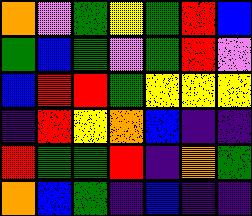[["orange", "violet", "green", "yellow", "green", "red", "blue"], ["green", "blue", "green", "violet", "green", "red", "violet"], ["blue", "red", "red", "green", "yellow", "yellow", "yellow"], ["indigo", "red", "yellow", "orange", "blue", "indigo", "indigo"], ["red", "green", "green", "red", "indigo", "orange", "green"], ["orange", "blue", "green", "indigo", "blue", "indigo", "indigo"]]